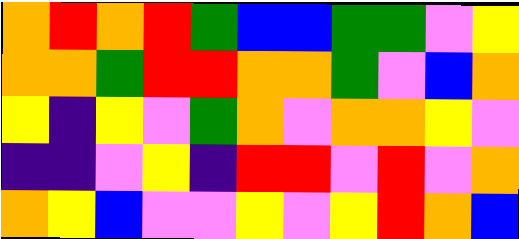[["orange", "red", "orange", "red", "green", "blue", "blue", "green", "green", "violet", "yellow"], ["orange", "orange", "green", "red", "red", "orange", "orange", "green", "violet", "blue", "orange"], ["yellow", "indigo", "yellow", "violet", "green", "orange", "violet", "orange", "orange", "yellow", "violet"], ["indigo", "indigo", "violet", "yellow", "indigo", "red", "red", "violet", "red", "violet", "orange"], ["orange", "yellow", "blue", "violet", "violet", "yellow", "violet", "yellow", "red", "orange", "blue"]]